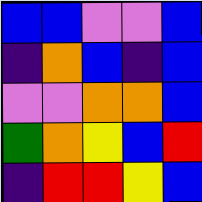[["blue", "blue", "violet", "violet", "blue"], ["indigo", "orange", "blue", "indigo", "blue"], ["violet", "violet", "orange", "orange", "blue"], ["green", "orange", "yellow", "blue", "red"], ["indigo", "red", "red", "yellow", "blue"]]